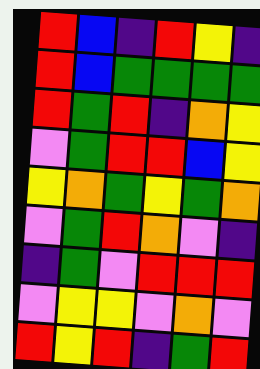[["red", "blue", "indigo", "red", "yellow", "indigo"], ["red", "blue", "green", "green", "green", "green"], ["red", "green", "red", "indigo", "orange", "yellow"], ["violet", "green", "red", "red", "blue", "yellow"], ["yellow", "orange", "green", "yellow", "green", "orange"], ["violet", "green", "red", "orange", "violet", "indigo"], ["indigo", "green", "violet", "red", "red", "red"], ["violet", "yellow", "yellow", "violet", "orange", "violet"], ["red", "yellow", "red", "indigo", "green", "red"]]